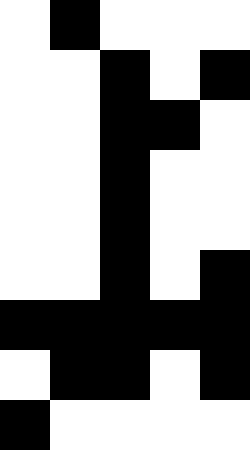[["white", "black", "white", "white", "white"], ["white", "white", "black", "white", "black"], ["white", "white", "black", "black", "white"], ["white", "white", "black", "white", "white"], ["white", "white", "black", "white", "white"], ["white", "white", "black", "white", "black"], ["black", "black", "black", "black", "black"], ["white", "black", "black", "white", "black"], ["black", "white", "white", "white", "white"]]